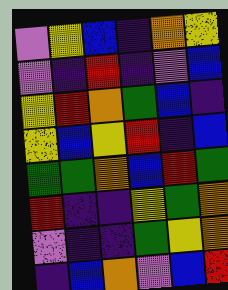[["violet", "yellow", "blue", "indigo", "orange", "yellow"], ["violet", "indigo", "red", "indigo", "violet", "blue"], ["yellow", "red", "orange", "green", "blue", "indigo"], ["yellow", "blue", "yellow", "red", "indigo", "blue"], ["green", "green", "orange", "blue", "red", "green"], ["red", "indigo", "indigo", "yellow", "green", "orange"], ["violet", "indigo", "indigo", "green", "yellow", "orange"], ["indigo", "blue", "orange", "violet", "blue", "red"]]